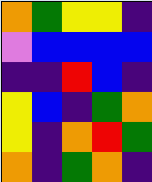[["orange", "green", "yellow", "yellow", "indigo"], ["violet", "blue", "blue", "blue", "blue"], ["indigo", "indigo", "red", "blue", "indigo"], ["yellow", "blue", "indigo", "green", "orange"], ["yellow", "indigo", "orange", "red", "green"], ["orange", "indigo", "green", "orange", "indigo"]]